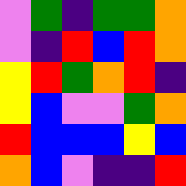[["violet", "green", "indigo", "green", "green", "orange"], ["violet", "indigo", "red", "blue", "red", "orange"], ["yellow", "red", "green", "orange", "red", "indigo"], ["yellow", "blue", "violet", "violet", "green", "orange"], ["red", "blue", "blue", "blue", "yellow", "blue"], ["orange", "blue", "violet", "indigo", "indigo", "red"]]